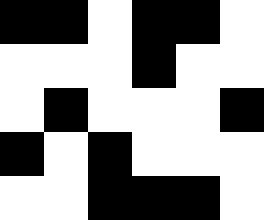[["black", "black", "white", "black", "black", "white"], ["white", "white", "white", "black", "white", "white"], ["white", "black", "white", "white", "white", "black"], ["black", "white", "black", "white", "white", "white"], ["white", "white", "black", "black", "black", "white"]]